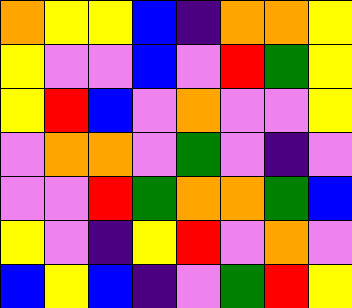[["orange", "yellow", "yellow", "blue", "indigo", "orange", "orange", "yellow"], ["yellow", "violet", "violet", "blue", "violet", "red", "green", "yellow"], ["yellow", "red", "blue", "violet", "orange", "violet", "violet", "yellow"], ["violet", "orange", "orange", "violet", "green", "violet", "indigo", "violet"], ["violet", "violet", "red", "green", "orange", "orange", "green", "blue"], ["yellow", "violet", "indigo", "yellow", "red", "violet", "orange", "violet"], ["blue", "yellow", "blue", "indigo", "violet", "green", "red", "yellow"]]